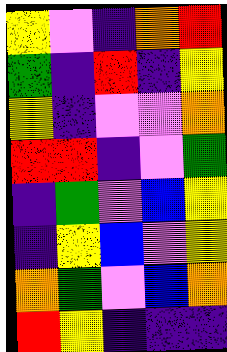[["yellow", "violet", "indigo", "orange", "red"], ["green", "indigo", "red", "indigo", "yellow"], ["yellow", "indigo", "violet", "violet", "orange"], ["red", "red", "indigo", "violet", "green"], ["indigo", "green", "violet", "blue", "yellow"], ["indigo", "yellow", "blue", "violet", "yellow"], ["orange", "green", "violet", "blue", "orange"], ["red", "yellow", "indigo", "indigo", "indigo"]]